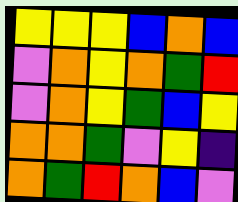[["yellow", "yellow", "yellow", "blue", "orange", "blue"], ["violet", "orange", "yellow", "orange", "green", "red"], ["violet", "orange", "yellow", "green", "blue", "yellow"], ["orange", "orange", "green", "violet", "yellow", "indigo"], ["orange", "green", "red", "orange", "blue", "violet"]]